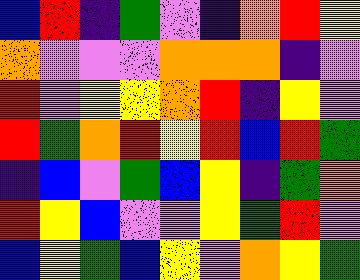[["blue", "red", "indigo", "green", "violet", "indigo", "orange", "red", "yellow"], ["orange", "violet", "violet", "violet", "orange", "orange", "orange", "indigo", "violet"], ["red", "violet", "yellow", "yellow", "orange", "red", "indigo", "yellow", "violet"], ["red", "green", "orange", "red", "yellow", "red", "blue", "red", "green"], ["indigo", "blue", "violet", "green", "blue", "yellow", "indigo", "green", "orange"], ["red", "yellow", "blue", "violet", "violet", "yellow", "green", "red", "violet"], ["blue", "yellow", "green", "blue", "yellow", "violet", "orange", "yellow", "green"]]